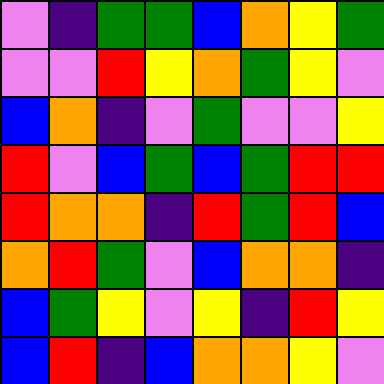[["violet", "indigo", "green", "green", "blue", "orange", "yellow", "green"], ["violet", "violet", "red", "yellow", "orange", "green", "yellow", "violet"], ["blue", "orange", "indigo", "violet", "green", "violet", "violet", "yellow"], ["red", "violet", "blue", "green", "blue", "green", "red", "red"], ["red", "orange", "orange", "indigo", "red", "green", "red", "blue"], ["orange", "red", "green", "violet", "blue", "orange", "orange", "indigo"], ["blue", "green", "yellow", "violet", "yellow", "indigo", "red", "yellow"], ["blue", "red", "indigo", "blue", "orange", "orange", "yellow", "violet"]]